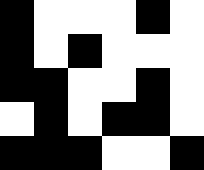[["black", "white", "white", "white", "black", "white"], ["black", "white", "black", "white", "white", "white"], ["black", "black", "white", "white", "black", "white"], ["white", "black", "white", "black", "black", "white"], ["black", "black", "black", "white", "white", "black"]]